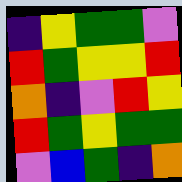[["indigo", "yellow", "green", "green", "violet"], ["red", "green", "yellow", "yellow", "red"], ["orange", "indigo", "violet", "red", "yellow"], ["red", "green", "yellow", "green", "green"], ["violet", "blue", "green", "indigo", "orange"]]